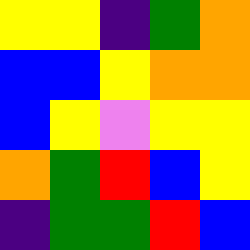[["yellow", "yellow", "indigo", "green", "orange"], ["blue", "blue", "yellow", "orange", "orange"], ["blue", "yellow", "violet", "yellow", "yellow"], ["orange", "green", "red", "blue", "yellow"], ["indigo", "green", "green", "red", "blue"]]